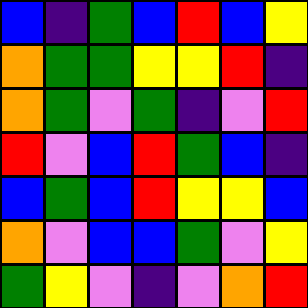[["blue", "indigo", "green", "blue", "red", "blue", "yellow"], ["orange", "green", "green", "yellow", "yellow", "red", "indigo"], ["orange", "green", "violet", "green", "indigo", "violet", "red"], ["red", "violet", "blue", "red", "green", "blue", "indigo"], ["blue", "green", "blue", "red", "yellow", "yellow", "blue"], ["orange", "violet", "blue", "blue", "green", "violet", "yellow"], ["green", "yellow", "violet", "indigo", "violet", "orange", "red"]]